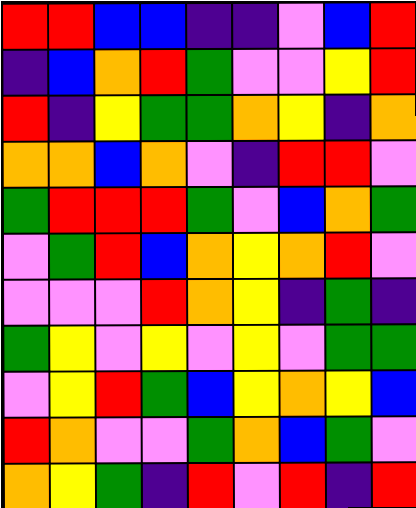[["red", "red", "blue", "blue", "indigo", "indigo", "violet", "blue", "red"], ["indigo", "blue", "orange", "red", "green", "violet", "violet", "yellow", "red"], ["red", "indigo", "yellow", "green", "green", "orange", "yellow", "indigo", "orange"], ["orange", "orange", "blue", "orange", "violet", "indigo", "red", "red", "violet"], ["green", "red", "red", "red", "green", "violet", "blue", "orange", "green"], ["violet", "green", "red", "blue", "orange", "yellow", "orange", "red", "violet"], ["violet", "violet", "violet", "red", "orange", "yellow", "indigo", "green", "indigo"], ["green", "yellow", "violet", "yellow", "violet", "yellow", "violet", "green", "green"], ["violet", "yellow", "red", "green", "blue", "yellow", "orange", "yellow", "blue"], ["red", "orange", "violet", "violet", "green", "orange", "blue", "green", "violet"], ["orange", "yellow", "green", "indigo", "red", "violet", "red", "indigo", "red"]]